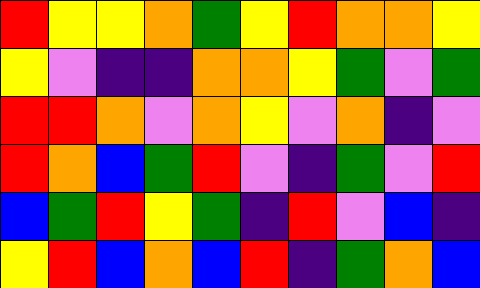[["red", "yellow", "yellow", "orange", "green", "yellow", "red", "orange", "orange", "yellow"], ["yellow", "violet", "indigo", "indigo", "orange", "orange", "yellow", "green", "violet", "green"], ["red", "red", "orange", "violet", "orange", "yellow", "violet", "orange", "indigo", "violet"], ["red", "orange", "blue", "green", "red", "violet", "indigo", "green", "violet", "red"], ["blue", "green", "red", "yellow", "green", "indigo", "red", "violet", "blue", "indigo"], ["yellow", "red", "blue", "orange", "blue", "red", "indigo", "green", "orange", "blue"]]